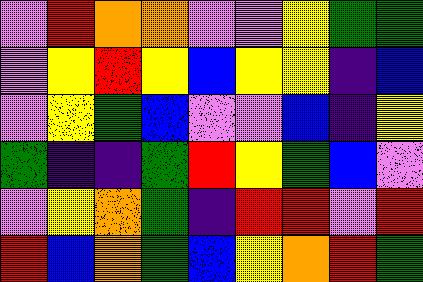[["violet", "red", "orange", "orange", "violet", "violet", "yellow", "green", "green"], ["violet", "yellow", "red", "yellow", "blue", "yellow", "yellow", "indigo", "blue"], ["violet", "yellow", "green", "blue", "violet", "violet", "blue", "indigo", "yellow"], ["green", "indigo", "indigo", "green", "red", "yellow", "green", "blue", "violet"], ["violet", "yellow", "orange", "green", "indigo", "red", "red", "violet", "red"], ["red", "blue", "orange", "green", "blue", "yellow", "orange", "red", "green"]]